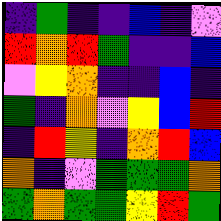[["indigo", "green", "indigo", "indigo", "blue", "indigo", "violet"], ["red", "orange", "red", "green", "indigo", "indigo", "blue"], ["violet", "yellow", "orange", "indigo", "indigo", "blue", "indigo"], ["green", "indigo", "orange", "violet", "yellow", "blue", "red"], ["indigo", "red", "yellow", "indigo", "orange", "red", "blue"], ["orange", "indigo", "violet", "green", "green", "green", "orange"], ["green", "orange", "green", "green", "yellow", "red", "green"]]